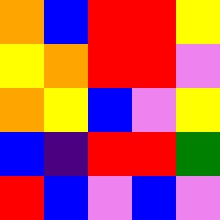[["orange", "blue", "red", "red", "yellow"], ["yellow", "orange", "red", "red", "violet"], ["orange", "yellow", "blue", "violet", "yellow"], ["blue", "indigo", "red", "red", "green"], ["red", "blue", "violet", "blue", "violet"]]